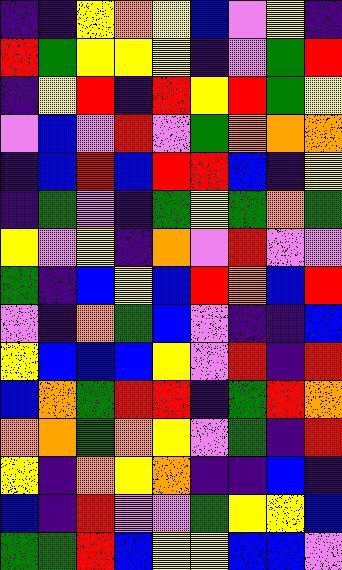[["indigo", "indigo", "yellow", "orange", "yellow", "blue", "violet", "yellow", "indigo"], ["red", "green", "yellow", "yellow", "yellow", "indigo", "violet", "green", "red"], ["indigo", "yellow", "red", "indigo", "red", "yellow", "red", "green", "yellow"], ["violet", "blue", "violet", "red", "violet", "green", "orange", "orange", "orange"], ["indigo", "blue", "red", "blue", "red", "red", "blue", "indigo", "yellow"], ["indigo", "green", "violet", "indigo", "green", "yellow", "green", "orange", "green"], ["yellow", "violet", "yellow", "indigo", "orange", "violet", "red", "violet", "violet"], ["green", "indigo", "blue", "yellow", "blue", "red", "orange", "blue", "red"], ["violet", "indigo", "orange", "green", "blue", "violet", "indigo", "indigo", "blue"], ["yellow", "blue", "blue", "blue", "yellow", "violet", "red", "indigo", "red"], ["blue", "orange", "green", "red", "red", "indigo", "green", "red", "orange"], ["orange", "orange", "green", "orange", "yellow", "violet", "green", "indigo", "red"], ["yellow", "indigo", "orange", "yellow", "orange", "indigo", "indigo", "blue", "indigo"], ["blue", "indigo", "red", "violet", "violet", "green", "yellow", "yellow", "blue"], ["green", "green", "red", "blue", "yellow", "yellow", "blue", "blue", "violet"]]